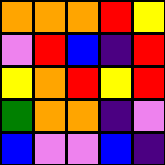[["orange", "orange", "orange", "red", "yellow"], ["violet", "red", "blue", "indigo", "red"], ["yellow", "orange", "red", "yellow", "red"], ["green", "orange", "orange", "indigo", "violet"], ["blue", "violet", "violet", "blue", "indigo"]]